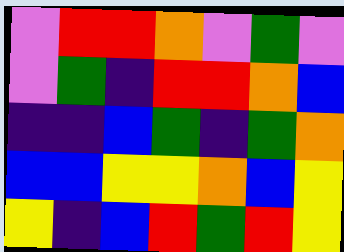[["violet", "red", "red", "orange", "violet", "green", "violet"], ["violet", "green", "indigo", "red", "red", "orange", "blue"], ["indigo", "indigo", "blue", "green", "indigo", "green", "orange"], ["blue", "blue", "yellow", "yellow", "orange", "blue", "yellow"], ["yellow", "indigo", "blue", "red", "green", "red", "yellow"]]